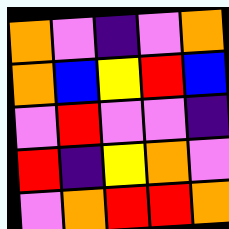[["orange", "violet", "indigo", "violet", "orange"], ["orange", "blue", "yellow", "red", "blue"], ["violet", "red", "violet", "violet", "indigo"], ["red", "indigo", "yellow", "orange", "violet"], ["violet", "orange", "red", "red", "orange"]]